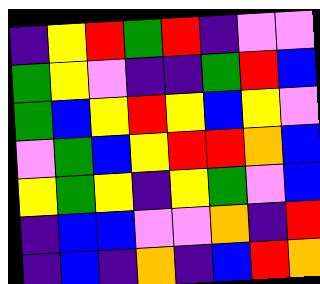[["indigo", "yellow", "red", "green", "red", "indigo", "violet", "violet"], ["green", "yellow", "violet", "indigo", "indigo", "green", "red", "blue"], ["green", "blue", "yellow", "red", "yellow", "blue", "yellow", "violet"], ["violet", "green", "blue", "yellow", "red", "red", "orange", "blue"], ["yellow", "green", "yellow", "indigo", "yellow", "green", "violet", "blue"], ["indigo", "blue", "blue", "violet", "violet", "orange", "indigo", "red"], ["indigo", "blue", "indigo", "orange", "indigo", "blue", "red", "orange"]]